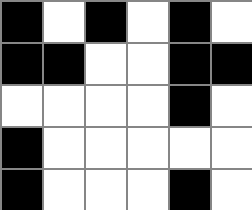[["black", "white", "black", "white", "black", "white"], ["black", "black", "white", "white", "black", "black"], ["white", "white", "white", "white", "black", "white"], ["black", "white", "white", "white", "white", "white"], ["black", "white", "white", "white", "black", "white"]]